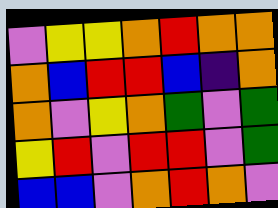[["violet", "yellow", "yellow", "orange", "red", "orange", "orange"], ["orange", "blue", "red", "red", "blue", "indigo", "orange"], ["orange", "violet", "yellow", "orange", "green", "violet", "green"], ["yellow", "red", "violet", "red", "red", "violet", "green"], ["blue", "blue", "violet", "orange", "red", "orange", "violet"]]